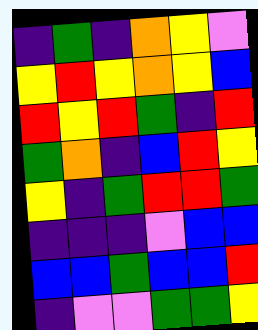[["indigo", "green", "indigo", "orange", "yellow", "violet"], ["yellow", "red", "yellow", "orange", "yellow", "blue"], ["red", "yellow", "red", "green", "indigo", "red"], ["green", "orange", "indigo", "blue", "red", "yellow"], ["yellow", "indigo", "green", "red", "red", "green"], ["indigo", "indigo", "indigo", "violet", "blue", "blue"], ["blue", "blue", "green", "blue", "blue", "red"], ["indigo", "violet", "violet", "green", "green", "yellow"]]